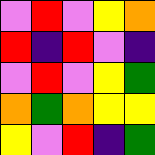[["violet", "red", "violet", "yellow", "orange"], ["red", "indigo", "red", "violet", "indigo"], ["violet", "red", "violet", "yellow", "green"], ["orange", "green", "orange", "yellow", "yellow"], ["yellow", "violet", "red", "indigo", "green"]]